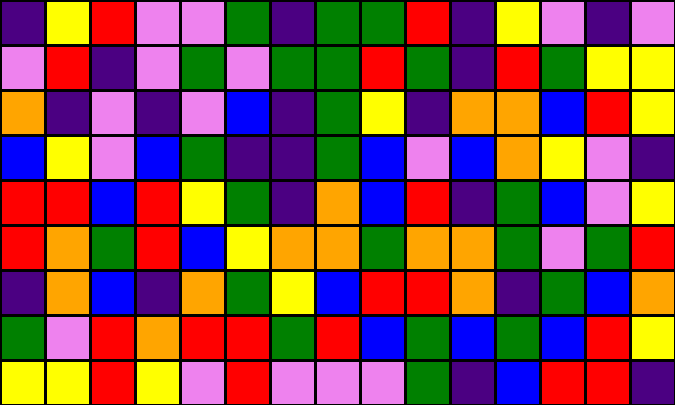[["indigo", "yellow", "red", "violet", "violet", "green", "indigo", "green", "green", "red", "indigo", "yellow", "violet", "indigo", "violet"], ["violet", "red", "indigo", "violet", "green", "violet", "green", "green", "red", "green", "indigo", "red", "green", "yellow", "yellow"], ["orange", "indigo", "violet", "indigo", "violet", "blue", "indigo", "green", "yellow", "indigo", "orange", "orange", "blue", "red", "yellow"], ["blue", "yellow", "violet", "blue", "green", "indigo", "indigo", "green", "blue", "violet", "blue", "orange", "yellow", "violet", "indigo"], ["red", "red", "blue", "red", "yellow", "green", "indigo", "orange", "blue", "red", "indigo", "green", "blue", "violet", "yellow"], ["red", "orange", "green", "red", "blue", "yellow", "orange", "orange", "green", "orange", "orange", "green", "violet", "green", "red"], ["indigo", "orange", "blue", "indigo", "orange", "green", "yellow", "blue", "red", "red", "orange", "indigo", "green", "blue", "orange"], ["green", "violet", "red", "orange", "red", "red", "green", "red", "blue", "green", "blue", "green", "blue", "red", "yellow"], ["yellow", "yellow", "red", "yellow", "violet", "red", "violet", "violet", "violet", "green", "indigo", "blue", "red", "red", "indigo"]]